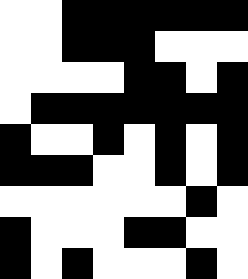[["white", "white", "black", "black", "black", "black", "black", "black"], ["white", "white", "black", "black", "black", "white", "white", "white"], ["white", "white", "white", "white", "black", "black", "white", "black"], ["white", "black", "black", "black", "black", "black", "black", "black"], ["black", "white", "white", "black", "white", "black", "white", "black"], ["black", "black", "black", "white", "white", "black", "white", "black"], ["white", "white", "white", "white", "white", "white", "black", "white"], ["black", "white", "white", "white", "black", "black", "white", "white"], ["black", "white", "black", "white", "white", "white", "black", "white"]]